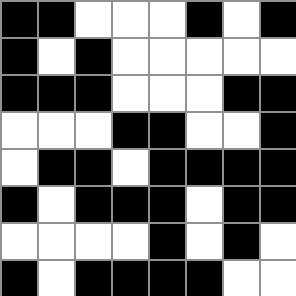[["black", "black", "white", "white", "white", "black", "white", "black"], ["black", "white", "black", "white", "white", "white", "white", "white"], ["black", "black", "black", "white", "white", "white", "black", "black"], ["white", "white", "white", "black", "black", "white", "white", "black"], ["white", "black", "black", "white", "black", "black", "black", "black"], ["black", "white", "black", "black", "black", "white", "black", "black"], ["white", "white", "white", "white", "black", "white", "black", "white"], ["black", "white", "black", "black", "black", "black", "white", "white"]]